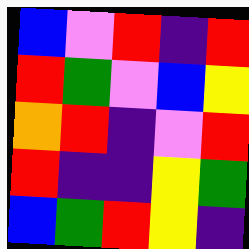[["blue", "violet", "red", "indigo", "red"], ["red", "green", "violet", "blue", "yellow"], ["orange", "red", "indigo", "violet", "red"], ["red", "indigo", "indigo", "yellow", "green"], ["blue", "green", "red", "yellow", "indigo"]]